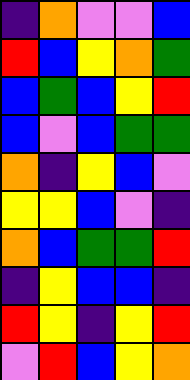[["indigo", "orange", "violet", "violet", "blue"], ["red", "blue", "yellow", "orange", "green"], ["blue", "green", "blue", "yellow", "red"], ["blue", "violet", "blue", "green", "green"], ["orange", "indigo", "yellow", "blue", "violet"], ["yellow", "yellow", "blue", "violet", "indigo"], ["orange", "blue", "green", "green", "red"], ["indigo", "yellow", "blue", "blue", "indigo"], ["red", "yellow", "indigo", "yellow", "red"], ["violet", "red", "blue", "yellow", "orange"]]